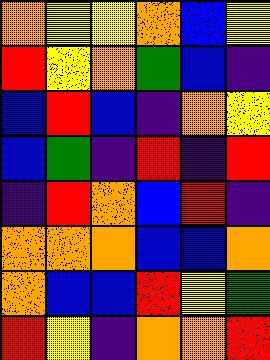[["orange", "yellow", "yellow", "orange", "blue", "yellow"], ["red", "yellow", "orange", "green", "blue", "indigo"], ["blue", "red", "blue", "indigo", "orange", "yellow"], ["blue", "green", "indigo", "red", "indigo", "red"], ["indigo", "red", "orange", "blue", "red", "indigo"], ["orange", "orange", "orange", "blue", "blue", "orange"], ["orange", "blue", "blue", "red", "yellow", "green"], ["red", "yellow", "indigo", "orange", "orange", "red"]]